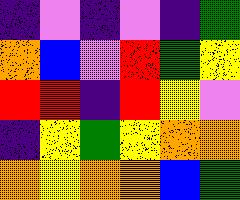[["indigo", "violet", "indigo", "violet", "indigo", "green"], ["orange", "blue", "violet", "red", "green", "yellow"], ["red", "red", "indigo", "red", "yellow", "violet"], ["indigo", "yellow", "green", "yellow", "orange", "orange"], ["orange", "yellow", "orange", "orange", "blue", "green"]]